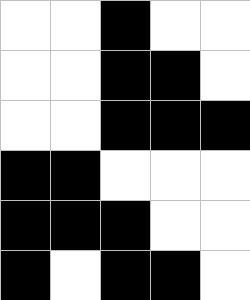[["white", "white", "black", "white", "white"], ["white", "white", "black", "black", "white"], ["white", "white", "black", "black", "black"], ["black", "black", "white", "white", "white"], ["black", "black", "black", "white", "white"], ["black", "white", "black", "black", "white"]]